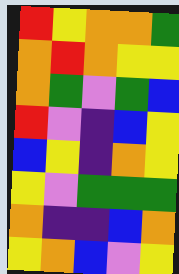[["red", "yellow", "orange", "orange", "green"], ["orange", "red", "orange", "yellow", "yellow"], ["orange", "green", "violet", "green", "blue"], ["red", "violet", "indigo", "blue", "yellow"], ["blue", "yellow", "indigo", "orange", "yellow"], ["yellow", "violet", "green", "green", "green"], ["orange", "indigo", "indigo", "blue", "orange"], ["yellow", "orange", "blue", "violet", "yellow"]]